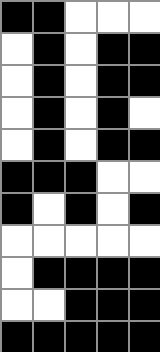[["black", "black", "white", "white", "white"], ["white", "black", "white", "black", "black"], ["white", "black", "white", "black", "black"], ["white", "black", "white", "black", "white"], ["white", "black", "white", "black", "black"], ["black", "black", "black", "white", "white"], ["black", "white", "black", "white", "black"], ["white", "white", "white", "white", "white"], ["white", "black", "black", "black", "black"], ["white", "white", "black", "black", "black"], ["black", "black", "black", "black", "black"]]